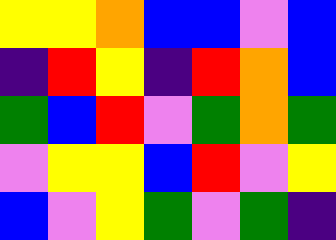[["yellow", "yellow", "orange", "blue", "blue", "violet", "blue"], ["indigo", "red", "yellow", "indigo", "red", "orange", "blue"], ["green", "blue", "red", "violet", "green", "orange", "green"], ["violet", "yellow", "yellow", "blue", "red", "violet", "yellow"], ["blue", "violet", "yellow", "green", "violet", "green", "indigo"]]